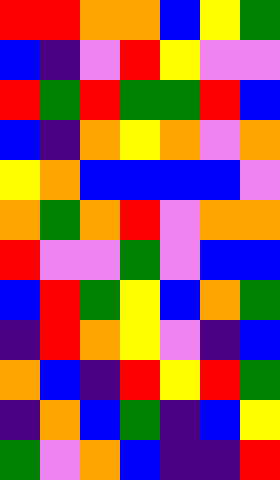[["red", "red", "orange", "orange", "blue", "yellow", "green"], ["blue", "indigo", "violet", "red", "yellow", "violet", "violet"], ["red", "green", "red", "green", "green", "red", "blue"], ["blue", "indigo", "orange", "yellow", "orange", "violet", "orange"], ["yellow", "orange", "blue", "blue", "blue", "blue", "violet"], ["orange", "green", "orange", "red", "violet", "orange", "orange"], ["red", "violet", "violet", "green", "violet", "blue", "blue"], ["blue", "red", "green", "yellow", "blue", "orange", "green"], ["indigo", "red", "orange", "yellow", "violet", "indigo", "blue"], ["orange", "blue", "indigo", "red", "yellow", "red", "green"], ["indigo", "orange", "blue", "green", "indigo", "blue", "yellow"], ["green", "violet", "orange", "blue", "indigo", "indigo", "red"]]